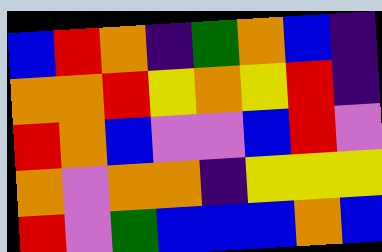[["blue", "red", "orange", "indigo", "green", "orange", "blue", "indigo"], ["orange", "orange", "red", "yellow", "orange", "yellow", "red", "indigo"], ["red", "orange", "blue", "violet", "violet", "blue", "red", "violet"], ["orange", "violet", "orange", "orange", "indigo", "yellow", "yellow", "yellow"], ["red", "violet", "green", "blue", "blue", "blue", "orange", "blue"]]